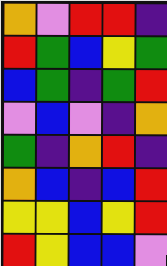[["orange", "violet", "red", "red", "indigo"], ["red", "green", "blue", "yellow", "green"], ["blue", "green", "indigo", "green", "red"], ["violet", "blue", "violet", "indigo", "orange"], ["green", "indigo", "orange", "red", "indigo"], ["orange", "blue", "indigo", "blue", "red"], ["yellow", "yellow", "blue", "yellow", "red"], ["red", "yellow", "blue", "blue", "violet"]]